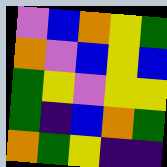[["violet", "blue", "orange", "yellow", "green"], ["orange", "violet", "blue", "yellow", "blue"], ["green", "yellow", "violet", "yellow", "yellow"], ["green", "indigo", "blue", "orange", "green"], ["orange", "green", "yellow", "indigo", "indigo"]]